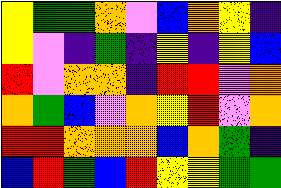[["yellow", "green", "green", "orange", "violet", "blue", "orange", "yellow", "indigo"], ["yellow", "violet", "indigo", "green", "indigo", "yellow", "indigo", "yellow", "blue"], ["red", "violet", "orange", "orange", "indigo", "red", "red", "violet", "orange"], ["orange", "green", "blue", "violet", "orange", "yellow", "red", "violet", "orange"], ["red", "red", "orange", "orange", "orange", "blue", "orange", "green", "indigo"], ["blue", "red", "green", "blue", "red", "yellow", "yellow", "green", "green"]]